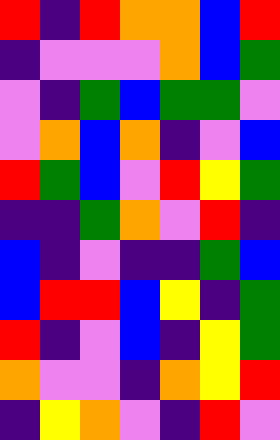[["red", "indigo", "red", "orange", "orange", "blue", "red"], ["indigo", "violet", "violet", "violet", "orange", "blue", "green"], ["violet", "indigo", "green", "blue", "green", "green", "violet"], ["violet", "orange", "blue", "orange", "indigo", "violet", "blue"], ["red", "green", "blue", "violet", "red", "yellow", "green"], ["indigo", "indigo", "green", "orange", "violet", "red", "indigo"], ["blue", "indigo", "violet", "indigo", "indigo", "green", "blue"], ["blue", "red", "red", "blue", "yellow", "indigo", "green"], ["red", "indigo", "violet", "blue", "indigo", "yellow", "green"], ["orange", "violet", "violet", "indigo", "orange", "yellow", "red"], ["indigo", "yellow", "orange", "violet", "indigo", "red", "violet"]]